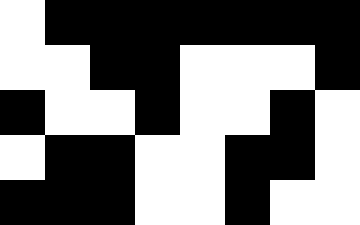[["white", "black", "black", "black", "black", "black", "black", "black"], ["white", "white", "black", "black", "white", "white", "white", "black"], ["black", "white", "white", "black", "white", "white", "black", "white"], ["white", "black", "black", "white", "white", "black", "black", "white"], ["black", "black", "black", "white", "white", "black", "white", "white"]]